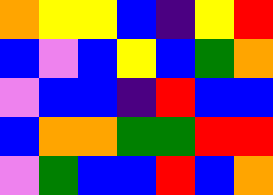[["orange", "yellow", "yellow", "blue", "indigo", "yellow", "red"], ["blue", "violet", "blue", "yellow", "blue", "green", "orange"], ["violet", "blue", "blue", "indigo", "red", "blue", "blue"], ["blue", "orange", "orange", "green", "green", "red", "red"], ["violet", "green", "blue", "blue", "red", "blue", "orange"]]